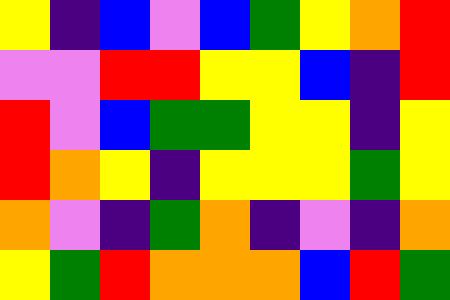[["yellow", "indigo", "blue", "violet", "blue", "green", "yellow", "orange", "red"], ["violet", "violet", "red", "red", "yellow", "yellow", "blue", "indigo", "red"], ["red", "violet", "blue", "green", "green", "yellow", "yellow", "indigo", "yellow"], ["red", "orange", "yellow", "indigo", "yellow", "yellow", "yellow", "green", "yellow"], ["orange", "violet", "indigo", "green", "orange", "indigo", "violet", "indigo", "orange"], ["yellow", "green", "red", "orange", "orange", "orange", "blue", "red", "green"]]